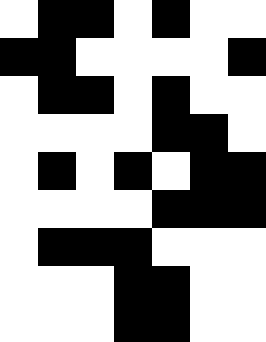[["white", "black", "black", "white", "black", "white", "white"], ["black", "black", "white", "white", "white", "white", "black"], ["white", "black", "black", "white", "black", "white", "white"], ["white", "white", "white", "white", "black", "black", "white"], ["white", "black", "white", "black", "white", "black", "black"], ["white", "white", "white", "white", "black", "black", "black"], ["white", "black", "black", "black", "white", "white", "white"], ["white", "white", "white", "black", "black", "white", "white"], ["white", "white", "white", "black", "black", "white", "white"]]